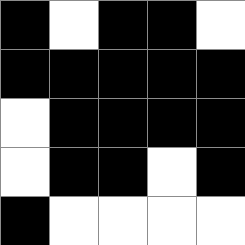[["black", "white", "black", "black", "white"], ["black", "black", "black", "black", "black"], ["white", "black", "black", "black", "black"], ["white", "black", "black", "white", "black"], ["black", "white", "white", "white", "white"]]